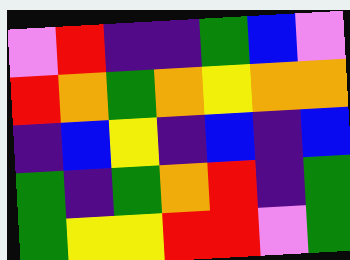[["violet", "red", "indigo", "indigo", "green", "blue", "violet"], ["red", "orange", "green", "orange", "yellow", "orange", "orange"], ["indigo", "blue", "yellow", "indigo", "blue", "indigo", "blue"], ["green", "indigo", "green", "orange", "red", "indigo", "green"], ["green", "yellow", "yellow", "red", "red", "violet", "green"]]